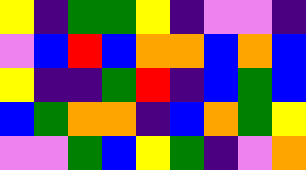[["yellow", "indigo", "green", "green", "yellow", "indigo", "violet", "violet", "indigo"], ["violet", "blue", "red", "blue", "orange", "orange", "blue", "orange", "blue"], ["yellow", "indigo", "indigo", "green", "red", "indigo", "blue", "green", "blue"], ["blue", "green", "orange", "orange", "indigo", "blue", "orange", "green", "yellow"], ["violet", "violet", "green", "blue", "yellow", "green", "indigo", "violet", "orange"]]